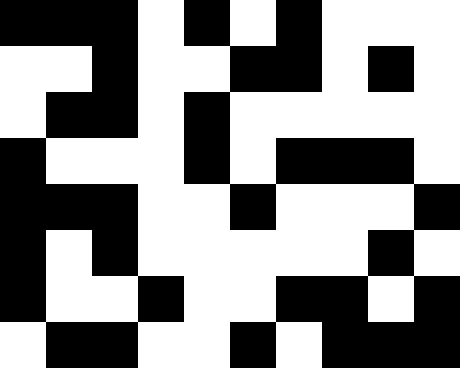[["black", "black", "black", "white", "black", "white", "black", "white", "white", "white"], ["white", "white", "black", "white", "white", "black", "black", "white", "black", "white"], ["white", "black", "black", "white", "black", "white", "white", "white", "white", "white"], ["black", "white", "white", "white", "black", "white", "black", "black", "black", "white"], ["black", "black", "black", "white", "white", "black", "white", "white", "white", "black"], ["black", "white", "black", "white", "white", "white", "white", "white", "black", "white"], ["black", "white", "white", "black", "white", "white", "black", "black", "white", "black"], ["white", "black", "black", "white", "white", "black", "white", "black", "black", "black"]]